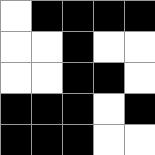[["white", "black", "black", "black", "black"], ["white", "white", "black", "white", "white"], ["white", "white", "black", "black", "white"], ["black", "black", "black", "white", "black"], ["black", "black", "black", "white", "white"]]